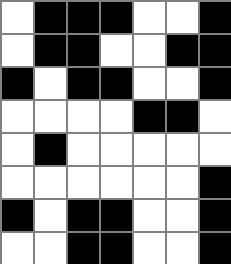[["white", "black", "black", "black", "white", "white", "black"], ["white", "black", "black", "white", "white", "black", "black"], ["black", "white", "black", "black", "white", "white", "black"], ["white", "white", "white", "white", "black", "black", "white"], ["white", "black", "white", "white", "white", "white", "white"], ["white", "white", "white", "white", "white", "white", "black"], ["black", "white", "black", "black", "white", "white", "black"], ["white", "white", "black", "black", "white", "white", "black"]]